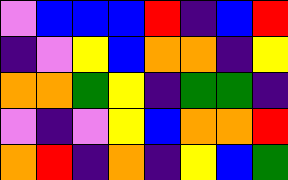[["violet", "blue", "blue", "blue", "red", "indigo", "blue", "red"], ["indigo", "violet", "yellow", "blue", "orange", "orange", "indigo", "yellow"], ["orange", "orange", "green", "yellow", "indigo", "green", "green", "indigo"], ["violet", "indigo", "violet", "yellow", "blue", "orange", "orange", "red"], ["orange", "red", "indigo", "orange", "indigo", "yellow", "blue", "green"]]